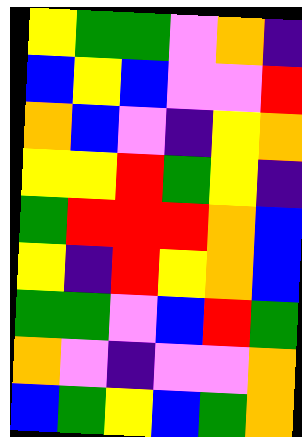[["yellow", "green", "green", "violet", "orange", "indigo"], ["blue", "yellow", "blue", "violet", "violet", "red"], ["orange", "blue", "violet", "indigo", "yellow", "orange"], ["yellow", "yellow", "red", "green", "yellow", "indigo"], ["green", "red", "red", "red", "orange", "blue"], ["yellow", "indigo", "red", "yellow", "orange", "blue"], ["green", "green", "violet", "blue", "red", "green"], ["orange", "violet", "indigo", "violet", "violet", "orange"], ["blue", "green", "yellow", "blue", "green", "orange"]]